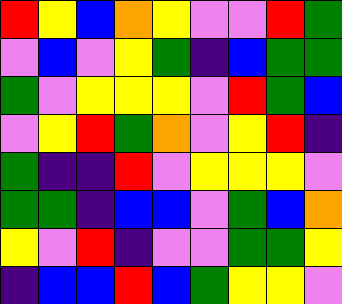[["red", "yellow", "blue", "orange", "yellow", "violet", "violet", "red", "green"], ["violet", "blue", "violet", "yellow", "green", "indigo", "blue", "green", "green"], ["green", "violet", "yellow", "yellow", "yellow", "violet", "red", "green", "blue"], ["violet", "yellow", "red", "green", "orange", "violet", "yellow", "red", "indigo"], ["green", "indigo", "indigo", "red", "violet", "yellow", "yellow", "yellow", "violet"], ["green", "green", "indigo", "blue", "blue", "violet", "green", "blue", "orange"], ["yellow", "violet", "red", "indigo", "violet", "violet", "green", "green", "yellow"], ["indigo", "blue", "blue", "red", "blue", "green", "yellow", "yellow", "violet"]]